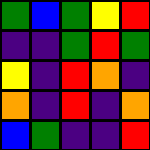[["green", "blue", "green", "yellow", "red"], ["indigo", "indigo", "green", "red", "green"], ["yellow", "indigo", "red", "orange", "indigo"], ["orange", "indigo", "red", "indigo", "orange"], ["blue", "green", "indigo", "indigo", "red"]]